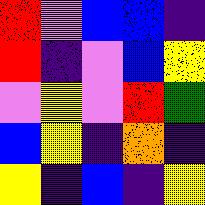[["red", "violet", "blue", "blue", "indigo"], ["red", "indigo", "violet", "blue", "yellow"], ["violet", "yellow", "violet", "red", "green"], ["blue", "yellow", "indigo", "orange", "indigo"], ["yellow", "indigo", "blue", "indigo", "yellow"]]